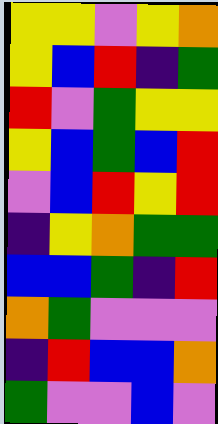[["yellow", "yellow", "violet", "yellow", "orange"], ["yellow", "blue", "red", "indigo", "green"], ["red", "violet", "green", "yellow", "yellow"], ["yellow", "blue", "green", "blue", "red"], ["violet", "blue", "red", "yellow", "red"], ["indigo", "yellow", "orange", "green", "green"], ["blue", "blue", "green", "indigo", "red"], ["orange", "green", "violet", "violet", "violet"], ["indigo", "red", "blue", "blue", "orange"], ["green", "violet", "violet", "blue", "violet"]]